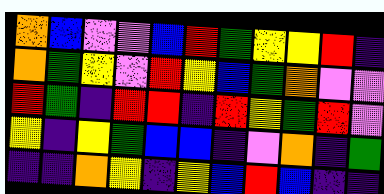[["orange", "blue", "violet", "violet", "blue", "red", "green", "yellow", "yellow", "red", "indigo"], ["orange", "green", "yellow", "violet", "red", "yellow", "blue", "green", "orange", "violet", "violet"], ["red", "green", "indigo", "red", "red", "indigo", "red", "yellow", "green", "red", "violet"], ["yellow", "indigo", "yellow", "green", "blue", "blue", "indigo", "violet", "orange", "indigo", "green"], ["indigo", "indigo", "orange", "yellow", "indigo", "yellow", "blue", "red", "blue", "indigo", "indigo"]]